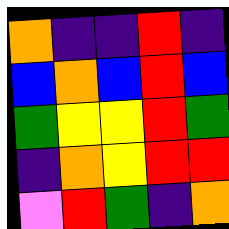[["orange", "indigo", "indigo", "red", "indigo"], ["blue", "orange", "blue", "red", "blue"], ["green", "yellow", "yellow", "red", "green"], ["indigo", "orange", "yellow", "red", "red"], ["violet", "red", "green", "indigo", "orange"]]